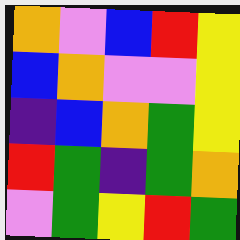[["orange", "violet", "blue", "red", "yellow"], ["blue", "orange", "violet", "violet", "yellow"], ["indigo", "blue", "orange", "green", "yellow"], ["red", "green", "indigo", "green", "orange"], ["violet", "green", "yellow", "red", "green"]]